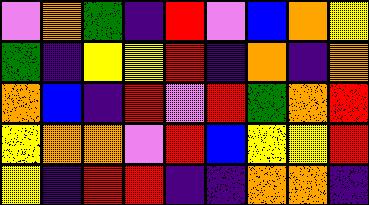[["violet", "orange", "green", "indigo", "red", "violet", "blue", "orange", "yellow"], ["green", "indigo", "yellow", "yellow", "red", "indigo", "orange", "indigo", "orange"], ["orange", "blue", "indigo", "red", "violet", "red", "green", "orange", "red"], ["yellow", "orange", "orange", "violet", "red", "blue", "yellow", "yellow", "red"], ["yellow", "indigo", "red", "red", "indigo", "indigo", "orange", "orange", "indigo"]]